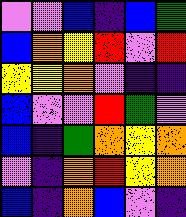[["violet", "violet", "blue", "indigo", "blue", "green"], ["blue", "orange", "yellow", "red", "violet", "red"], ["yellow", "yellow", "orange", "violet", "indigo", "indigo"], ["blue", "violet", "violet", "red", "green", "violet"], ["blue", "indigo", "green", "orange", "yellow", "orange"], ["violet", "indigo", "orange", "red", "yellow", "orange"], ["blue", "indigo", "orange", "blue", "violet", "indigo"]]